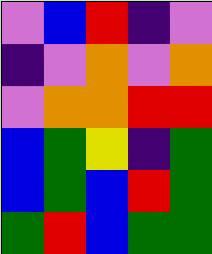[["violet", "blue", "red", "indigo", "violet"], ["indigo", "violet", "orange", "violet", "orange"], ["violet", "orange", "orange", "red", "red"], ["blue", "green", "yellow", "indigo", "green"], ["blue", "green", "blue", "red", "green"], ["green", "red", "blue", "green", "green"]]